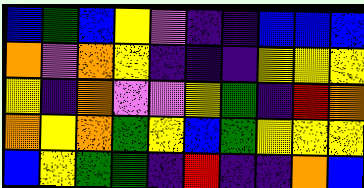[["blue", "green", "blue", "yellow", "violet", "indigo", "indigo", "blue", "blue", "blue"], ["orange", "violet", "orange", "yellow", "indigo", "indigo", "indigo", "yellow", "yellow", "yellow"], ["yellow", "indigo", "orange", "violet", "violet", "yellow", "green", "indigo", "red", "orange"], ["orange", "yellow", "orange", "green", "yellow", "blue", "green", "yellow", "yellow", "yellow"], ["blue", "yellow", "green", "green", "indigo", "red", "indigo", "indigo", "orange", "blue"]]